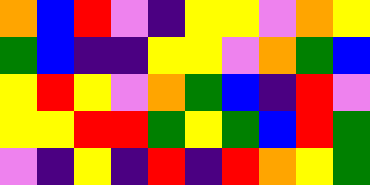[["orange", "blue", "red", "violet", "indigo", "yellow", "yellow", "violet", "orange", "yellow"], ["green", "blue", "indigo", "indigo", "yellow", "yellow", "violet", "orange", "green", "blue"], ["yellow", "red", "yellow", "violet", "orange", "green", "blue", "indigo", "red", "violet"], ["yellow", "yellow", "red", "red", "green", "yellow", "green", "blue", "red", "green"], ["violet", "indigo", "yellow", "indigo", "red", "indigo", "red", "orange", "yellow", "green"]]